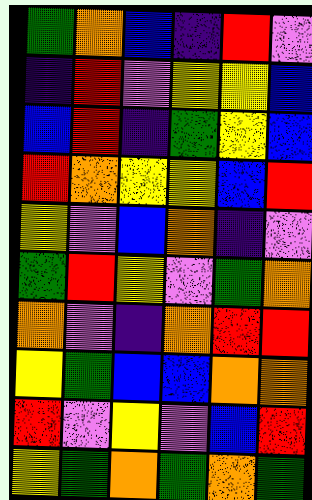[["green", "orange", "blue", "indigo", "red", "violet"], ["indigo", "red", "violet", "yellow", "yellow", "blue"], ["blue", "red", "indigo", "green", "yellow", "blue"], ["red", "orange", "yellow", "yellow", "blue", "red"], ["yellow", "violet", "blue", "orange", "indigo", "violet"], ["green", "red", "yellow", "violet", "green", "orange"], ["orange", "violet", "indigo", "orange", "red", "red"], ["yellow", "green", "blue", "blue", "orange", "orange"], ["red", "violet", "yellow", "violet", "blue", "red"], ["yellow", "green", "orange", "green", "orange", "green"]]